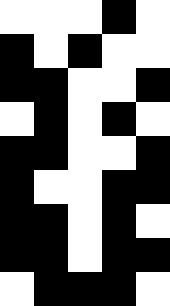[["white", "white", "white", "black", "white"], ["black", "white", "black", "white", "white"], ["black", "black", "white", "white", "black"], ["white", "black", "white", "black", "white"], ["black", "black", "white", "white", "black"], ["black", "white", "white", "black", "black"], ["black", "black", "white", "black", "white"], ["black", "black", "white", "black", "black"], ["white", "black", "black", "black", "white"]]